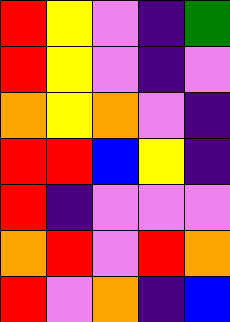[["red", "yellow", "violet", "indigo", "green"], ["red", "yellow", "violet", "indigo", "violet"], ["orange", "yellow", "orange", "violet", "indigo"], ["red", "red", "blue", "yellow", "indigo"], ["red", "indigo", "violet", "violet", "violet"], ["orange", "red", "violet", "red", "orange"], ["red", "violet", "orange", "indigo", "blue"]]